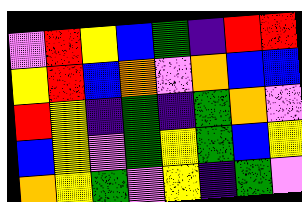[["violet", "red", "yellow", "blue", "green", "indigo", "red", "red"], ["yellow", "red", "blue", "orange", "violet", "orange", "blue", "blue"], ["red", "yellow", "indigo", "green", "indigo", "green", "orange", "violet"], ["blue", "yellow", "violet", "green", "yellow", "green", "blue", "yellow"], ["orange", "yellow", "green", "violet", "yellow", "indigo", "green", "violet"]]